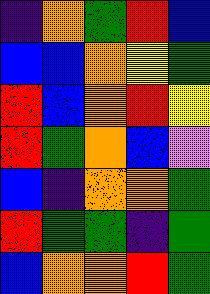[["indigo", "orange", "green", "red", "blue"], ["blue", "blue", "orange", "yellow", "green"], ["red", "blue", "orange", "red", "yellow"], ["red", "green", "orange", "blue", "violet"], ["blue", "indigo", "orange", "orange", "green"], ["red", "green", "green", "indigo", "green"], ["blue", "orange", "orange", "red", "green"]]